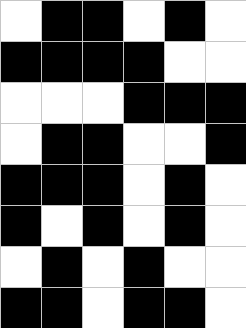[["white", "black", "black", "white", "black", "white"], ["black", "black", "black", "black", "white", "white"], ["white", "white", "white", "black", "black", "black"], ["white", "black", "black", "white", "white", "black"], ["black", "black", "black", "white", "black", "white"], ["black", "white", "black", "white", "black", "white"], ["white", "black", "white", "black", "white", "white"], ["black", "black", "white", "black", "black", "white"]]